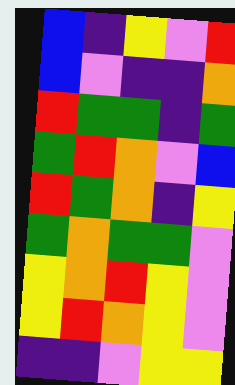[["blue", "indigo", "yellow", "violet", "red"], ["blue", "violet", "indigo", "indigo", "orange"], ["red", "green", "green", "indigo", "green"], ["green", "red", "orange", "violet", "blue"], ["red", "green", "orange", "indigo", "yellow"], ["green", "orange", "green", "green", "violet"], ["yellow", "orange", "red", "yellow", "violet"], ["yellow", "red", "orange", "yellow", "violet"], ["indigo", "indigo", "violet", "yellow", "yellow"]]